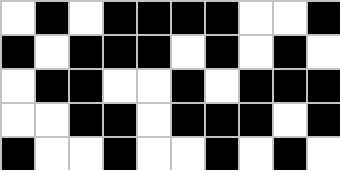[["white", "black", "white", "black", "black", "black", "black", "white", "white", "black"], ["black", "white", "black", "black", "black", "white", "black", "white", "black", "white"], ["white", "black", "black", "white", "white", "black", "white", "black", "black", "black"], ["white", "white", "black", "black", "white", "black", "black", "black", "white", "black"], ["black", "white", "white", "black", "white", "white", "black", "white", "black", "white"]]